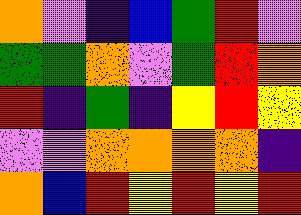[["orange", "violet", "indigo", "blue", "green", "red", "violet"], ["green", "green", "orange", "violet", "green", "red", "orange"], ["red", "indigo", "green", "indigo", "yellow", "red", "yellow"], ["violet", "violet", "orange", "orange", "orange", "orange", "indigo"], ["orange", "blue", "red", "yellow", "red", "yellow", "red"]]